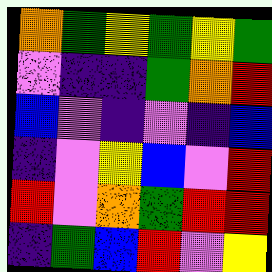[["orange", "green", "yellow", "green", "yellow", "green"], ["violet", "indigo", "indigo", "green", "orange", "red"], ["blue", "violet", "indigo", "violet", "indigo", "blue"], ["indigo", "violet", "yellow", "blue", "violet", "red"], ["red", "violet", "orange", "green", "red", "red"], ["indigo", "green", "blue", "red", "violet", "yellow"]]